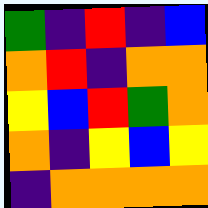[["green", "indigo", "red", "indigo", "blue"], ["orange", "red", "indigo", "orange", "orange"], ["yellow", "blue", "red", "green", "orange"], ["orange", "indigo", "yellow", "blue", "yellow"], ["indigo", "orange", "orange", "orange", "orange"]]